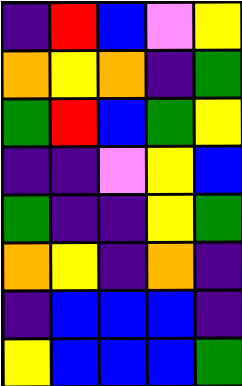[["indigo", "red", "blue", "violet", "yellow"], ["orange", "yellow", "orange", "indigo", "green"], ["green", "red", "blue", "green", "yellow"], ["indigo", "indigo", "violet", "yellow", "blue"], ["green", "indigo", "indigo", "yellow", "green"], ["orange", "yellow", "indigo", "orange", "indigo"], ["indigo", "blue", "blue", "blue", "indigo"], ["yellow", "blue", "blue", "blue", "green"]]